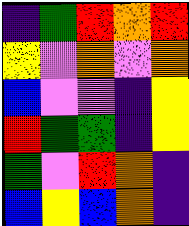[["indigo", "green", "red", "orange", "red"], ["yellow", "violet", "orange", "violet", "orange"], ["blue", "violet", "violet", "indigo", "yellow"], ["red", "green", "green", "indigo", "yellow"], ["green", "violet", "red", "orange", "indigo"], ["blue", "yellow", "blue", "orange", "indigo"]]